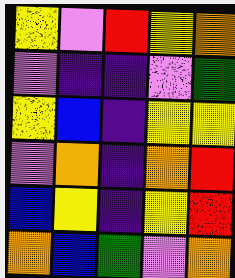[["yellow", "violet", "red", "yellow", "orange"], ["violet", "indigo", "indigo", "violet", "green"], ["yellow", "blue", "indigo", "yellow", "yellow"], ["violet", "orange", "indigo", "orange", "red"], ["blue", "yellow", "indigo", "yellow", "red"], ["orange", "blue", "green", "violet", "orange"]]